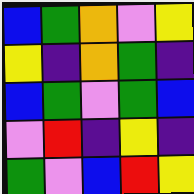[["blue", "green", "orange", "violet", "yellow"], ["yellow", "indigo", "orange", "green", "indigo"], ["blue", "green", "violet", "green", "blue"], ["violet", "red", "indigo", "yellow", "indigo"], ["green", "violet", "blue", "red", "yellow"]]